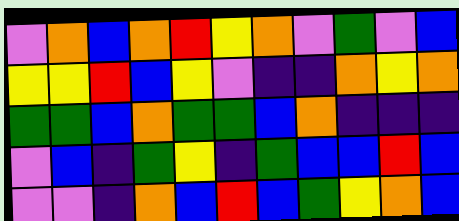[["violet", "orange", "blue", "orange", "red", "yellow", "orange", "violet", "green", "violet", "blue"], ["yellow", "yellow", "red", "blue", "yellow", "violet", "indigo", "indigo", "orange", "yellow", "orange"], ["green", "green", "blue", "orange", "green", "green", "blue", "orange", "indigo", "indigo", "indigo"], ["violet", "blue", "indigo", "green", "yellow", "indigo", "green", "blue", "blue", "red", "blue"], ["violet", "violet", "indigo", "orange", "blue", "red", "blue", "green", "yellow", "orange", "blue"]]